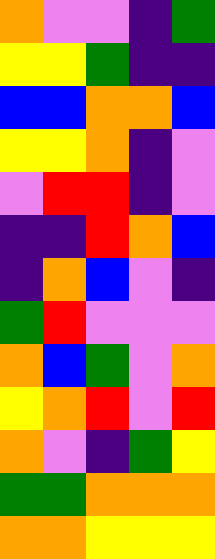[["orange", "violet", "violet", "indigo", "green"], ["yellow", "yellow", "green", "indigo", "indigo"], ["blue", "blue", "orange", "orange", "blue"], ["yellow", "yellow", "orange", "indigo", "violet"], ["violet", "red", "red", "indigo", "violet"], ["indigo", "indigo", "red", "orange", "blue"], ["indigo", "orange", "blue", "violet", "indigo"], ["green", "red", "violet", "violet", "violet"], ["orange", "blue", "green", "violet", "orange"], ["yellow", "orange", "red", "violet", "red"], ["orange", "violet", "indigo", "green", "yellow"], ["green", "green", "orange", "orange", "orange"], ["orange", "orange", "yellow", "yellow", "yellow"]]